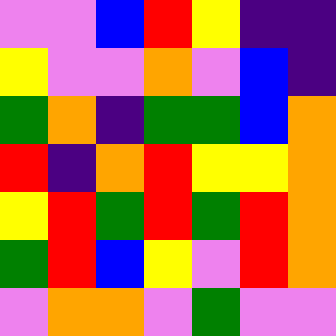[["violet", "violet", "blue", "red", "yellow", "indigo", "indigo"], ["yellow", "violet", "violet", "orange", "violet", "blue", "indigo"], ["green", "orange", "indigo", "green", "green", "blue", "orange"], ["red", "indigo", "orange", "red", "yellow", "yellow", "orange"], ["yellow", "red", "green", "red", "green", "red", "orange"], ["green", "red", "blue", "yellow", "violet", "red", "orange"], ["violet", "orange", "orange", "violet", "green", "violet", "violet"]]